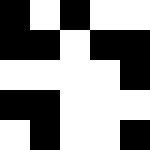[["black", "white", "black", "white", "white"], ["black", "black", "white", "black", "black"], ["white", "white", "white", "white", "black"], ["black", "black", "white", "white", "white"], ["white", "black", "white", "white", "black"]]